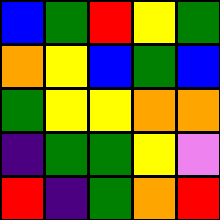[["blue", "green", "red", "yellow", "green"], ["orange", "yellow", "blue", "green", "blue"], ["green", "yellow", "yellow", "orange", "orange"], ["indigo", "green", "green", "yellow", "violet"], ["red", "indigo", "green", "orange", "red"]]